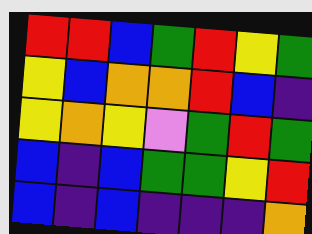[["red", "red", "blue", "green", "red", "yellow", "green"], ["yellow", "blue", "orange", "orange", "red", "blue", "indigo"], ["yellow", "orange", "yellow", "violet", "green", "red", "green"], ["blue", "indigo", "blue", "green", "green", "yellow", "red"], ["blue", "indigo", "blue", "indigo", "indigo", "indigo", "orange"]]